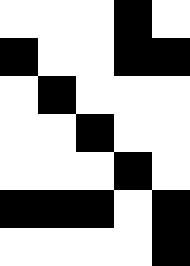[["white", "white", "white", "black", "white"], ["black", "white", "white", "black", "black"], ["white", "black", "white", "white", "white"], ["white", "white", "black", "white", "white"], ["white", "white", "white", "black", "white"], ["black", "black", "black", "white", "black"], ["white", "white", "white", "white", "black"]]